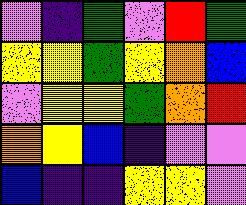[["violet", "indigo", "green", "violet", "red", "green"], ["yellow", "yellow", "green", "yellow", "orange", "blue"], ["violet", "yellow", "yellow", "green", "orange", "red"], ["orange", "yellow", "blue", "indigo", "violet", "violet"], ["blue", "indigo", "indigo", "yellow", "yellow", "violet"]]